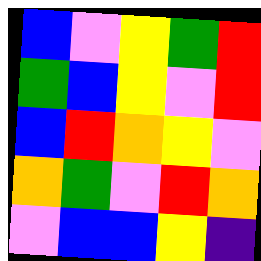[["blue", "violet", "yellow", "green", "red"], ["green", "blue", "yellow", "violet", "red"], ["blue", "red", "orange", "yellow", "violet"], ["orange", "green", "violet", "red", "orange"], ["violet", "blue", "blue", "yellow", "indigo"]]